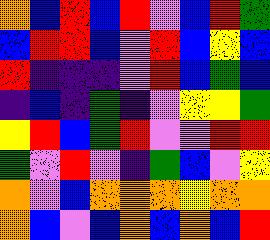[["orange", "blue", "red", "blue", "red", "violet", "blue", "red", "green"], ["blue", "red", "red", "blue", "violet", "red", "blue", "yellow", "blue"], ["red", "indigo", "indigo", "indigo", "violet", "red", "blue", "green", "blue"], ["indigo", "blue", "indigo", "green", "indigo", "violet", "yellow", "yellow", "green"], ["yellow", "red", "blue", "green", "red", "violet", "violet", "red", "red"], ["green", "violet", "red", "violet", "indigo", "green", "blue", "violet", "yellow"], ["orange", "violet", "blue", "orange", "orange", "orange", "yellow", "orange", "orange"], ["orange", "blue", "violet", "blue", "orange", "blue", "orange", "blue", "red"]]